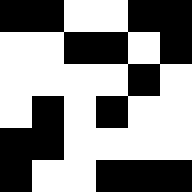[["black", "black", "white", "white", "black", "black"], ["white", "white", "black", "black", "white", "black"], ["white", "white", "white", "white", "black", "white"], ["white", "black", "white", "black", "white", "white"], ["black", "black", "white", "white", "white", "white"], ["black", "white", "white", "black", "black", "black"]]